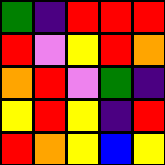[["green", "indigo", "red", "red", "red"], ["red", "violet", "yellow", "red", "orange"], ["orange", "red", "violet", "green", "indigo"], ["yellow", "red", "yellow", "indigo", "red"], ["red", "orange", "yellow", "blue", "yellow"]]